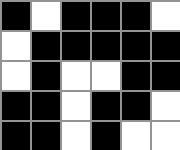[["black", "white", "black", "black", "black", "white"], ["white", "black", "black", "black", "black", "black"], ["white", "black", "white", "white", "black", "black"], ["black", "black", "white", "black", "black", "white"], ["black", "black", "white", "black", "white", "white"]]